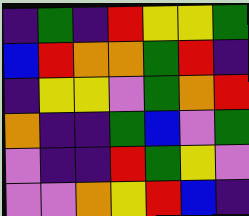[["indigo", "green", "indigo", "red", "yellow", "yellow", "green"], ["blue", "red", "orange", "orange", "green", "red", "indigo"], ["indigo", "yellow", "yellow", "violet", "green", "orange", "red"], ["orange", "indigo", "indigo", "green", "blue", "violet", "green"], ["violet", "indigo", "indigo", "red", "green", "yellow", "violet"], ["violet", "violet", "orange", "yellow", "red", "blue", "indigo"]]